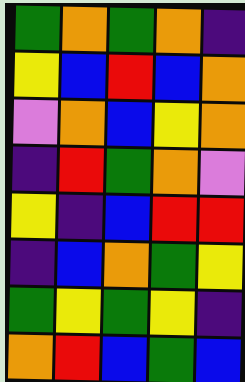[["green", "orange", "green", "orange", "indigo"], ["yellow", "blue", "red", "blue", "orange"], ["violet", "orange", "blue", "yellow", "orange"], ["indigo", "red", "green", "orange", "violet"], ["yellow", "indigo", "blue", "red", "red"], ["indigo", "blue", "orange", "green", "yellow"], ["green", "yellow", "green", "yellow", "indigo"], ["orange", "red", "blue", "green", "blue"]]